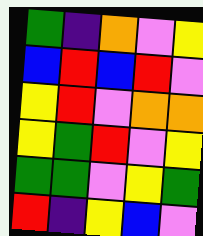[["green", "indigo", "orange", "violet", "yellow"], ["blue", "red", "blue", "red", "violet"], ["yellow", "red", "violet", "orange", "orange"], ["yellow", "green", "red", "violet", "yellow"], ["green", "green", "violet", "yellow", "green"], ["red", "indigo", "yellow", "blue", "violet"]]